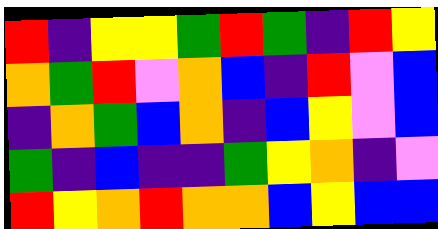[["red", "indigo", "yellow", "yellow", "green", "red", "green", "indigo", "red", "yellow"], ["orange", "green", "red", "violet", "orange", "blue", "indigo", "red", "violet", "blue"], ["indigo", "orange", "green", "blue", "orange", "indigo", "blue", "yellow", "violet", "blue"], ["green", "indigo", "blue", "indigo", "indigo", "green", "yellow", "orange", "indigo", "violet"], ["red", "yellow", "orange", "red", "orange", "orange", "blue", "yellow", "blue", "blue"]]